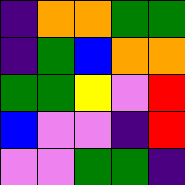[["indigo", "orange", "orange", "green", "green"], ["indigo", "green", "blue", "orange", "orange"], ["green", "green", "yellow", "violet", "red"], ["blue", "violet", "violet", "indigo", "red"], ["violet", "violet", "green", "green", "indigo"]]